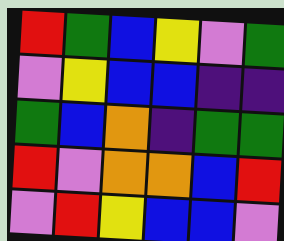[["red", "green", "blue", "yellow", "violet", "green"], ["violet", "yellow", "blue", "blue", "indigo", "indigo"], ["green", "blue", "orange", "indigo", "green", "green"], ["red", "violet", "orange", "orange", "blue", "red"], ["violet", "red", "yellow", "blue", "blue", "violet"]]